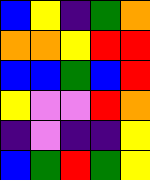[["blue", "yellow", "indigo", "green", "orange"], ["orange", "orange", "yellow", "red", "red"], ["blue", "blue", "green", "blue", "red"], ["yellow", "violet", "violet", "red", "orange"], ["indigo", "violet", "indigo", "indigo", "yellow"], ["blue", "green", "red", "green", "yellow"]]